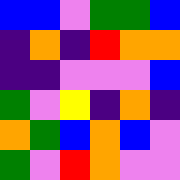[["blue", "blue", "violet", "green", "green", "blue"], ["indigo", "orange", "indigo", "red", "orange", "orange"], ["indigo", "indigo", "violet", "violet", "violet", "blue"], ["green", "violet", "yellow", "indigo", "orange", "indigo"], ["orange", "green", "blue", "orange", "blue", "violet"], ["green", "violet", "red", "orange", "violet", "violet"]]